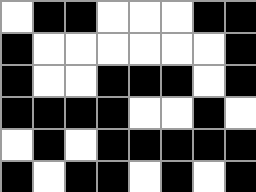[["white", "black", "black", "white", "white", "white", "black", "black"], ["black", "white", "white", "white", "white", "white", "white", "black"], ["black", "white", "white", "black", "black", "black", "white", "black"], ["black", "black", "black", "black", "white", "white", "black", "white"], ["white", "black", "white", "black", "black", "black", "black", "black"], ["black", "white", "black", "black", "white", "black", "white", "black"]]